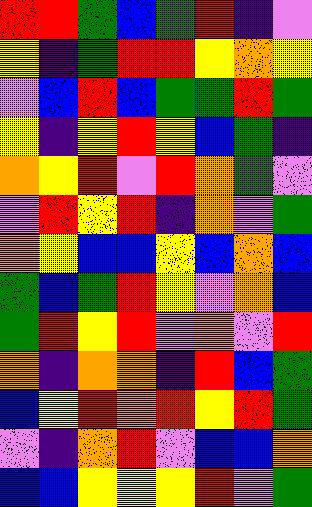[["red", "red", "green", "blue", "green", "red", "indigo", "violet"], ["yellow", "indigo", "green", "red", "red", "yellow", "orange", "yellow"], ["violet", "blue", "red", "blue", "green", "green", "red", "green"], ["yellow", "indigo", "yellow", "red", "yellow", "blue", "green", "indigo"], ["orange", "yellow", "red", "violet", "red", "orange", "green", "violet"], ["violet", "red", "yellow", "red", "indigo", "orange", "violet", "green"], ["orange", "yellow", "blue", "blue", "yellow", "blue", "orange", "blue"], ["green", "blue", "green", "red", "yellow", "violet", "orange", "blue"], ["green", "red", "yellow", "red", "violet", "orange", "violet", "red"], ["orange", "indigo", "orange", "orange", "indigo", "red", "blue", "green"], ["blue", "yellow", "red", "orange", "red", "yellow", "red", "green"], ["violet", "indigo", "orange", "red", "violet", "blue", "blue", "orange"], ["blue", "blue", "yellow", "yellow", "yellow", "red", "violet", "green"]]